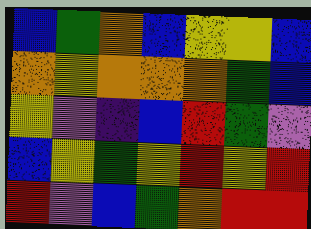[["blue", "green", "orange", "blue", "yellow", "yellow", "blue"], ["orange", "yellow", "orange", "orange", "orange", "green", "blue"], ["yellow", "violet", "indigo", "blue", "red", "green", "violet"], ["blue", "yellow", "green", "yellow", "red", "yellow", "red"], ["red", "violet", "blue", "green", "orange", "red", "red"]]